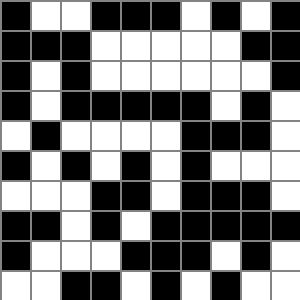[["black", "white", "white", "black", "black", "black", "white", "black", "white", "black"], ["black", "black", "black", "white", "white", "white", "white", "white", "black", "black"], ["black", "white", "black", "white", "white", "white", "white", "white", "white", "black"], ["black", "white", "black", "black", "black", "black", "black", "white", "black", "white"], ["white", "black", "white", "white", "white", "white", "black", "black", "black", "white"], ["black", "white", "black", "white", "black", "white", "black", "white", "white", "white"], ["white", "white", "white", "black", "black", "white", "black", "black", "black", "white"], ["black", "black", "white", "black", "white", "black", "black", "black", "black", "black"], ["black", "white", "white", "white", "black", "black", "black", "white", "black", "white"], ["white", "white", "black", "black", "white", "black", "white", "black", "white", "white"]]